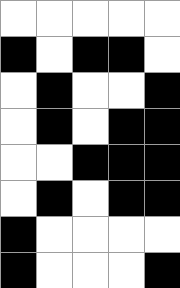[["white", "white", "white", "white", "white"], ["black", "white", "black", "black", "white"], ["white", "black", "white", "white", "black"], ["white", "black", "white", "black", "black"], ["white", "white", "black", "black", "black"], ["white", "black", "white", "black", "black"], ["black", "white", "white", "white", "white"], ["black", "white", "white", "white", "black"]]